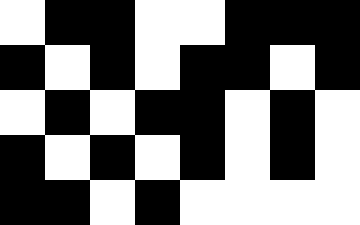[["white", "black", "black", "white", "white", "black", "black", "black"], ["black", "white", "black", "white", "black", "black", "white", "black"], ["white", "black", "white", "black", "black", "white", "black", "white"], ["black", "white", "black", "white", "black", "white", "black", "white"], ["black", "black", "white", "black", "white", "white", "white", "white"]]